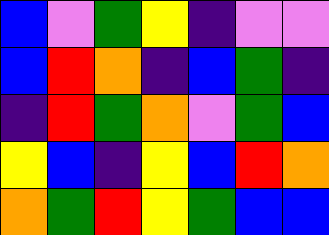[["blue", "violet", "green", "yellow", "indigo", "violet", "violet"], ["blue", "red", "orange", "indigo", "blue", "green", "indigo"], ["indigo", "red", "green", "orange", "violet", "green", "blue"], ["yellow", "blue", "indigo", "yellow", "blue", "red", "orange"], ["orange", "green", "red", "yellow", "green", "blue", "blue"]]